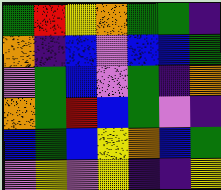[["green", "red", "yellow", "orange", "green", "green", "indigo"], ["orange", "indigo", "blue", "violet", "blue", "blue", "green"], ["violet", "green", "blue", "violet", "green", "indigo", "orange"], ["orange", "green", "red", "blue", "green", "violet", "indigo"], ["blue", "green", "blue", "yellow", "orange", "blue", "green"], ["violet", "yellow", "violet", "yellow", "indigo", "indigo", "yellow"]]